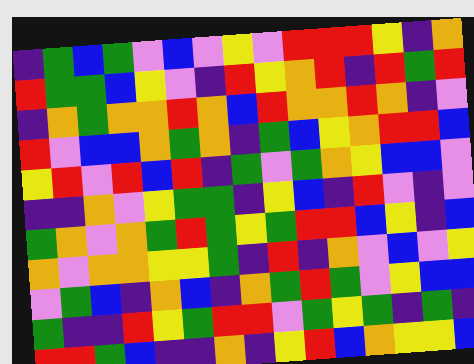[["indigo", "green", "blue", "green", "violet", "blue", "violet", "yellow", "violet", "red", "red", "red", "yellow", "indigo", "orange"], ["red", "green", "green", "blue", "yellow", "violet", "indigo", "red", "yellow", "orange", "red", "indigo", "red", "green", "red"], ["indigo", "orange", "green", "orange", "orange", "red", "orange", "blue", "red", "orange", "orange", "red", "orange", "indigo", "violet"], ["red", "violet", "blue", "blue", "orange", "green", "orange", "indigo", "green", "blue", "yellow", "orange", "red", "red", "blue"], ["yellow", "red", "violet", "red", "blue", "red", "indigo", "green", "violet", "green", "orange", "yellow", "blue", "blue", "violet"], ["indigo", "indigo", "orange", "violet", "yellow", "green", "green", "indigo", "yellow", "blue", "indigo", "red", "violet", "indigo", "violet"], ["green", "orange", "violet", "orange", "green", "red", "green", "yellow", "green", "red", "red", "blue", "yellow", "indigo", "blue"], ["orange", "violet", "orange", "orange", "yellow", "yellow", "green", "indigo", "red", "indigo", "orange", "violet", "blue", "violet", "yellow"], ["violet", "green", "blue", "indigo", "orange", "blue", "indigo", "orange", "green", "red", "green", "violet", "yellow", "blue", "blue"], ["green", "indigo", "indigo", "red", "yellow", "green", "red", "red", "violet", "green", "yellow", "green", "indigo", "green", "indigo"], ["red", "red", "green", "blue", "indigo", "indigo", "orange", "indigo", "yellow", "red", "blue", "orange", "yellow", "yellow", "blue"]]